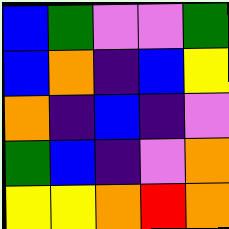[["blue", "green", "violet", "violet", "green"], ["blue", "orange", "indigo", "blue", "yellow"], ["orange", "indigo", "blue", "indigo", "violet"], ["green", "blue", "indigo", "violet", "orange"], ["yellow", "yellow", "orange", "red", "orange"]]